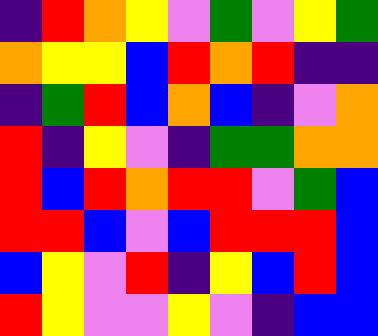[["indigo", "red", "orange", "yellow", "violet", "green", "violet", "yellow", "green"], ["orange", "yellow", "yellow", "blue", "red", "orange", "red", "indigo", "indigo"], ["indigo", "green", "red", "blue", "orange", "blue", "indigo", "violet", "orange"], ["red", "indigo", "yellow", "violet", "indigo", "green", "green", "orange", "orange"], ["red", "blue", "red", "orange", "red", "red", "violet", "green", "blue"], ["red", "red", "blue", "violet", "blue", "red", "red", "red", "blue"], ["blue", "yellow", "violet", "red", "indigo", "yellow", "blue", "red", "blue"], ["red", "yellow", "violet", "violet", "yellow", "violet", "indigo", "blue", "blue"]]